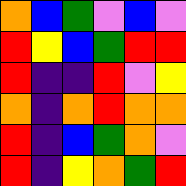[["orange", "blue", "green", "violet", "blue", "violet"], ["red", "yellow", "blue", "green", "red", "red"], ["red", "indigo", "indigo", "red", "violet", "yellow"], ["orange", "indigo", "orange", "red", "orange", "orange"], ["red", "indigo", "blue", "green", "orange", "violet"], ["red", "indigo", "yellow", "orange", "green", "red"]]